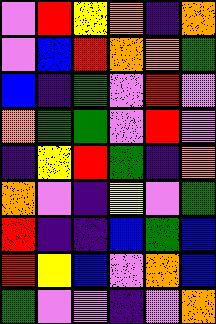[["violet", "red", "yellow", "orange", "indigo", "orange"], ["violet", "blue", "red", "orange", "orange", "green"], ["blue", "indigo", "green", "violet", "red", "violet"], ["orange", "green", "green", "violet", "red", "violet"], ["indigo", "yellow", "red", "green", "indigo", "orange"], ["orange", "violet", "indigo", "yellow", "violet", "green"], ["red", "indigo", "indigo", "blue", "green", "blue"], ["red", "yellow", "blue", "violet", "orange", "blue"], ["green", "violet", "violet", "indigo", "violet", "orange"]]